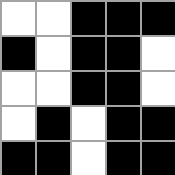[["white", "white", "black", "black", "black"], ["black", "white", "black", "black", "white"], ["white", "white", "black", "black", "white"], ["white", "black", "white", "black", "black"], ["black", "black", "white", "black", "black"]]